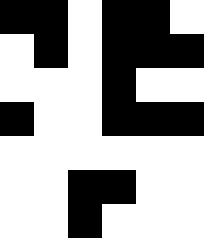[["black", "black", "white", "black", "black", "white"], ["white", "black", "white", "black", "black", "black"], ["white", "white", "white", "black", "white", "white"], ["black", "white", "white", "black", "black", "black"], ["white", "white", "white", "white", "white", "white"], ["white", "white", "black", "black", "white", "white"], ["white", "white", "black", "white", "white", "white"]]